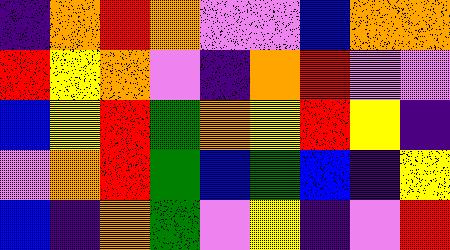[["indigo", "orange", "red", "orange", "violet", "violet", "blue", "orange", "orange"], ["red", "yellow", "orange", "violet", "indigo", "orange", "red", "violet", "violet"], ["blue", "yellow", "red", "green", "orange", "yellow", "red", "yellow", "indigo"], ["violet", "orange", "red", "green", "blue", "green", "blue", "indigo", "yellow"], ["blue", "indigo", "orange", "green", "violet", "yellow", "indigo", "violet", "red"]]